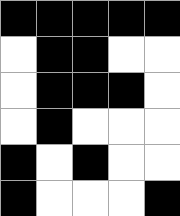[["black", "black", "black", "black", "black"], ["white", "black", "black", "white", "white"], ["white", "black", "black", "black", "white"], ["white", "black", "white", "white", "white"], ["black", "white", "black", "white", "white"], ["black", "white", "white", "white", "black"]]